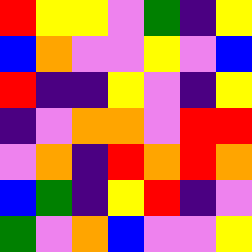[["red", "yellow", "yellow", "violet", "green", "indigo", "yellow"], ["blue", "orange", "violet", "violet", "yellow", "violet", "blue"], ["red", "indigo", "indigo", "yellow", "violet", "indigo", "yellow"], ["indigo", "violet", "orange", "orange", "violet", "red", "red"], ["violet", "orange", "indigo", "red", "orange", "red", "orange"], ["blue", "green", "indigo", "yellow", "red", "indigo", "violet"], ["green", "violet", "orange", "blue", "violet", "violet", "yellow"]]